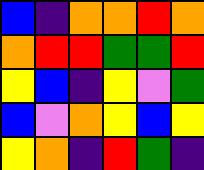[["blue", "indigo", "orange", "orange", "red", "orange"], ["orange", "red", "red", "green", "green", "red"], ["yellow", "blue", "indigo", "yellow", "violet", "green"], ["blue", "violet", "orange", "yellow", "blue", "yellow"], ["yellow", "orange", "indigo", "red", "green", "indigo"]]